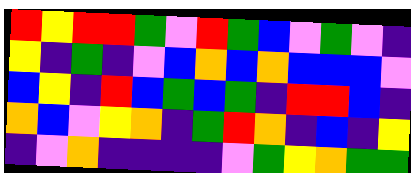[["red", "yellow", "red", "red", "green", "violet", "red", "green", "blue", "violet", "green", "violet", "indigo"], ["yellow", "indigo", "green", "indigo", "violet", "blue", "orange", "blue", "orange", "blue", "blue", "blue", "violet"], ["blue", "yellow", "indigo", "red", "blue", "green", "blue", "green", "indigo", "red", "red", "blue", "indigo"], ["orange", "blue", "violet", "yellow", "orange", "indigo", "green", "red", "orange", "indigo", "blue", "indigo", "yellow"], ["indigo", "violet", "orange", "indigo", "indigo", "indigo", "indigo", "violet", "green", "yellow", "orange", "green", "green"]]